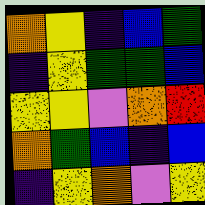[["orange", "yellow", "indigo", "blue", "green"], ["indigo", "yellow", "green", "green", "blue"], ["yellow", "yellow", "violet", "orange", "red"], ["orange", "green", "blue", "indigo", "blue"], ["indigo", "yellow", "orange", "violet", "yellow"]]